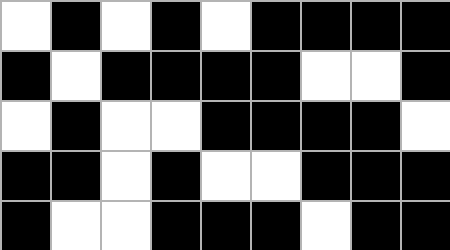[["white", "black", "white", "black", "white", "black", "black", "black", "black"], ["black", "white", "black", "black", "black", "black", "white", "white", "black"], ["white", "black", "white", "white", "black", "black", "black", "black", "white"], ["black", "black", "white", "black", "white", "white", "black", "black", "black"], ["black", "white", "white", "black", "black", "black", "white", "black", "black"]]